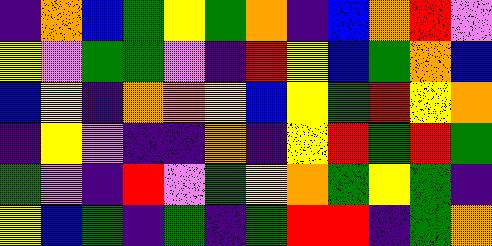[["indigo", "orange", "blue", "green", "yellow", "green", "orange", "indigo", "blue", "orange", "red", "violet"], ["yellow", "violet", "green", "green", "violet", "indigo", "red", "yellow", "blue", "green", "orange", "blue"], ["blue", "yellow", "indigo", "orange", "orange", "yellow", "blue", "yellow", "green", "red", "yellow", "orange"], ["indigo", "yellow", "violet", "indigo", "indigo", "orange", "indigo", "yellow", "red", "green", "red", "green"], ["green", "violet", "indigo", "red", "violet", "green", "yellow", "orange", "green", "yellow", "green", "indigo"], ["yellow", "blue", "green", "indigo", "green", "indigo", "green", "red", "red", "indigo", "green", "orange"]]